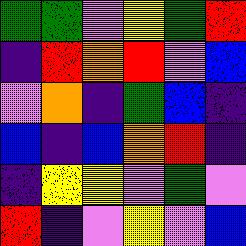[["green", "green", "violet", "yellow", "green", "red"], ["indigo", "red", "orange", "red", "violet", "blue"], ["violet", "orange", "indigo", "green", "blue", "indigo"], ["blue", "indigo", "blue", "orange", "red", "indigo"], ["indigo", "yellow", "yellow", "violet", "green", "violet"], ["red", "indigo", "violet", "yellow", "violet", "blue"]]